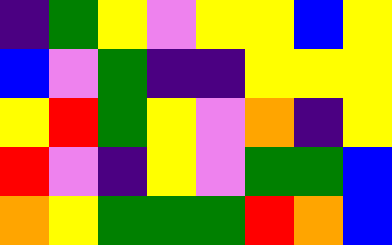[["indigo", "green", "yellow", "violet", "yellow", "yellow", "blue", "yellow"], ["blue", "violet", "green", "indigo", "indigo", "yellow", "yellow", "yellow"], ["yellow", "red", "green", "yellow", "violet", "orange", "indigo", "yellow"], ["red", "violet", "indigo", "yellow", "violet", "green", "green", "blue"], ["orange", "yellow", "green", "green", "green", "red", "orange", "blue"]]